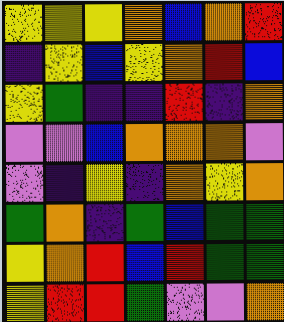[["yellow", "yellow", "yellow", "orange", "blue", "orange", "red"], ["indigo", "yellow", "blue", "yellow", "orange", "red", "blue"], ["yellow", "green", "indigo", "indigo", "red", "indigo", "orange"], ["violet", "violet", "blue", "orange", "orange", "orange", "violet"], ["violet", "indigo", "yellow", "indigo", "orange", "yellow", "orange"], ["green", "orange", "indigo", "green", "blue", "green", "green"], ["yellow", "orange", "red", "blue", "red", "green", "green"], ["yellow", "red", "red", "green", "violet", "violet", "orange"]]